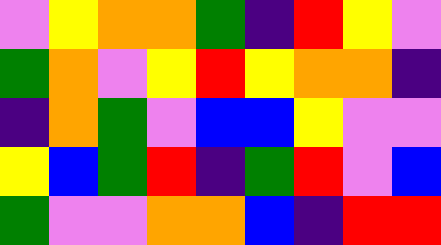[["violet", "yellow", "orange", "orange", "green", "indigo", "red", "yellow", "violet"], ["green", "orange", "violet", "yellow", "red", "yellow", "orange", "orange", "indigo"], ["indigo", "orange", "green", "violet", "blue", "blue", "yellow", "violet", "violet"], ["yellow", "blue", "green", "red", "indigo", "green", "red", "violet", "blue"], ["green", "violet", "violet", "orange", "orange", "blue", "indigo", "red", "red"]]